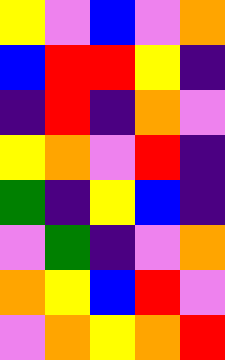[["yellow", "violet", "blue", "violet", "orange"], ["blue", "red", "red", "yellow", "indigo"], ["indigo", "red", "indigo", "orange", "violet"], ["yellow", "orange", "violet", "red", "indigo"], ["green", "indigo", "yellow", "blue", "indigo"], ["violet", "green", "indigo", "violet", "orange"], ["orange", "yellow", "blue", "red", "violet"], ["violet", "orange", "yellow", "orange", "red"]]